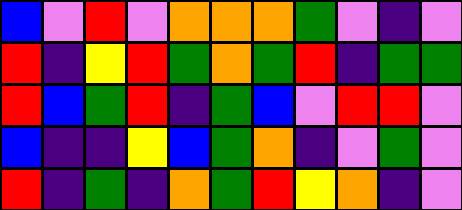[["blue", "violet", "red", "violet", "orange", "orange", "orange", "green", "violet", "indigo", "violet"], ["red", "indigo", "yellow", "red", "green", "orange", "green", "red", "indigo", "green", "green"], ["red", "blue", "green", "red", "indigo", "green", "blue", "violet", "red", "red", "violet"], ["blue", "indigo", "indigo", "yellow", "blue", "green", "orange", "indigo", "violet", "green", "violet"], ["red", "indigo", "green", "indigo", "orange", "green", "red", "yellow", "orange", "indigo", "violet"]]